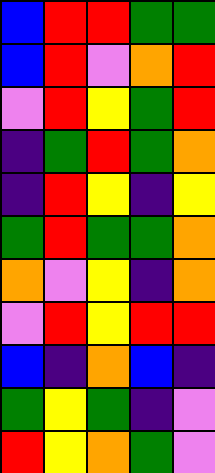[["blue", "red", "red", "green", "green"], ["blue", "red", "violet", "orange", "red"], ["violet", "red", "yellow", "green", "red"], ["indigo", "green", "red", "green", "orange"], ["indigo", "red", "yellow", "indigo", "yellow"], ["green", "red", "green", "green", "orange"], ["orange", "violet", "yellow", "indigo", "orange"], ["violet", "red", "yellow", "red", "red"], ["blue", "indigo", "orange", "blue", "indigo"], ["green", "yellow", "green", "indigo", "violet"], ["red", "yellow", "orange", "green", "violet"]]